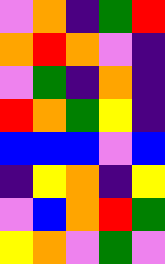[["violet", "orange", "indigo", "green", "red"], ["orange", "red", "orange", "violet", "indigo"], ["violet", "green", "indigo", "orange", "indigo"], ["red", "orange", "green", "yellow", "indigo"], ["blue", "blue", "blue", "violet", "blue"], ["indigo", "yellow", "orange", "indigo", "yellow"], ["violet", "blue", "orange", "red", "green"], ["yellow", "orange", "violet", "green", "violet"]]